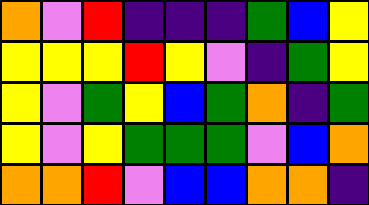[["orange", "violet", "red", "indigo", "indigo", "indigo", "green", "blue", "yellow"], ["yellow", "yellow", "yellow", "red", "yellow", "violet", "indigo", "green", "yellow"], ["yellow", "violet", "green", "yellow", "blue", "green", "orange", "indigo", "green"], ["yellow", "violet", "yellow", "green", "green", "green", "violet", "blue", "orange"], ["orange", "orange", "red", "violet", "blue", "blue", "orange", "orange", "indigo"]]